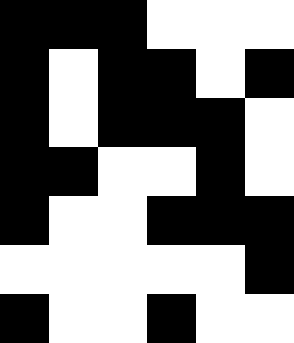[["black", "black", "black", "white", "white", "white"], ["black", "white", "black", "black", "white", "black"], ["black", "white", "black", "black", "black", "white"], ["black", "black", "white", "white", "black", "white"], ["black", "white", "white", "black", "black", "black"], ["white", "white", "white", "white", "white", "black"], ["black", "white", "white", "black", "white", "white"]]